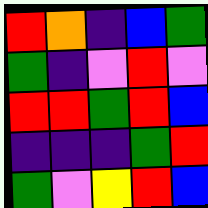[["red", "orange", "indigo", "blue", "green"], ["green", "indigo", "violet", "red", "violet"], ["red", "red", "green", "red", "blue"], ["indigo", "indigo", "indigo", "green", "red"], ["green", "violet", "yellow", "red", "blue"]]